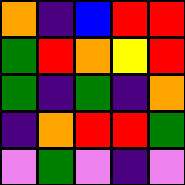[["orange", "indigo", "blue", "red", "red"], ["green", "red", "orange", "yellow", "red"], ["green", "indigo", "green", "indigo", "orange"], ["indigo", "orange", "red", "red", "green"], ["violet", "green", "violet", "indigo", "violet"]]